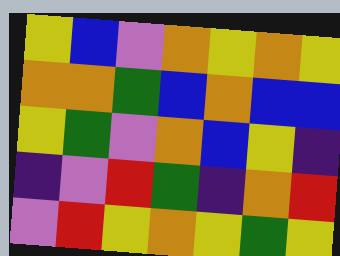[["yellow", "blue", "violet", "orange", "yellow", "orange", "yellow"], ["orange", "orange", "green", "blue", "orange", "blue", "blue"], ["yellow", "green", "violet", "orange", "blue", "yellow", "indigo"], ["indigo", "violet", "red", "green", "indigo", "orange", "red"], ["violet", "red", "yellow", "orange", "yellow", "green", "yellow"]]